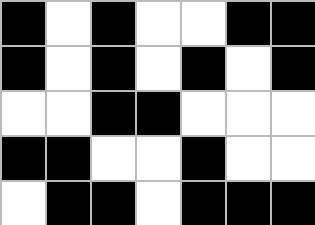[["black", "white", "black", "white", "white", "black", "black"], ["black", "white", "black", "white", "black", "white", "black"], ["white", "white", "black", "black", "white", "white", "white"], ["black", "black", "white", "white", "black", "white", "white"], ["white", "black", "black", "white", "black", "black", "black"]]